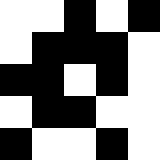[["white", "white", "black", "white", "black"], ["white", "black", "black", "black", "white"], ["black", "black", "white", "black", "white"], ["white", "black", "black", "white", "white"], ["black", "white", "white", "black", "white"]]